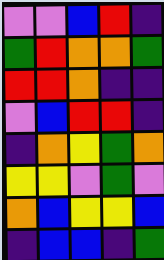[["violet", "violet", "blue", "red", "indigo"], ["green", "red", "orange", "orange", "green"], ["red", "red", "orange", "indigo", "indigo"], ["violet", "blue", "red", "red", "indigo"], ["indigo", "orange", "yellow", "green", "orange"], ["yellow", "yellow", "violet", "green", "violet"], ["orange", "blue", "yellow", "yellow", "blue"], ["indigo", "blue", "blue", "indigo", "green"]]